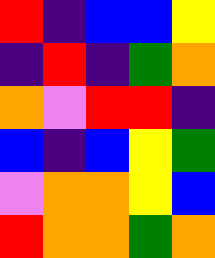[["red", "indigo", "blue", "blue", "yellow"], ["indigo", "red", "indigo", "green", "orange"], ["orange", "violet", "red", "red", "indigo"], ["blue", "indigo", "blue", "yellow", "green"], ["violet", "orange", "orange", "yellow", "blue"], ["red", "orange", "orange", "green", "orange"]]